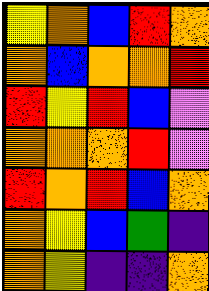[["yellow", "orange", "blue", "red", "orange"], ["orange", "blue", "orange", "orange", "red"], ["red", "yellow", "red", "blue", "violet"], ["orange", "orange", "orange", "red", "violet"], ["red", "orange", "red", "blue", "orange"], ["orange", "yellow", "blue", "green", "indigo"], ["orange", "yellow", "indigo", "indigo", "orange"]]